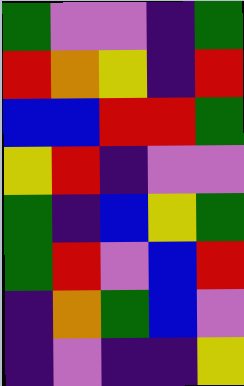[["green", "violet", "violet", "indigo", "green"], ["red", "orange", "yellow", "indigo", "red"], ["blue", "blue", "red", "red", "green"], ["yellow", "red", "indigo", "violet", "violet"], ["green", "indigo", "blue", "yellow", "green"], ["green", "red", "violet", "blue", "red"], ["indigo", "orange", "green", "blue", "violet"], ["indigo", "violet", "indigo", "indigo", "yellow"]]